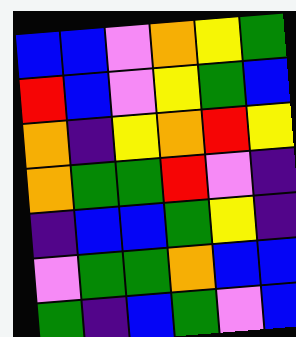[["blue", "blue", "violet", "orange", "yellow", "green"], ["red", "blue", "violet", "yellow", "green", "blue"], ["orange", "indigo", "yellow", "orange", "red", "yellow"], ["orange", "green", "green", "red", "violet", "indigo"], ["indigo", "blue", "blue", "green", "yellow", "indigo"], ["violet", "green", "green", "orange", "blue", "blue"], ["green", "indigo", "blue", "green", "violet", "blue"]]